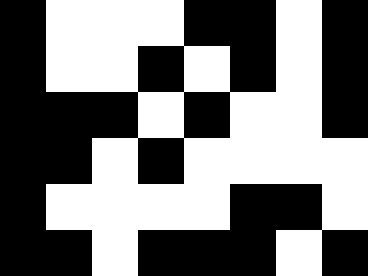[["black", "white", "white", "white", "black", "black", "white", "black"], ["black", "white", "white", "black", "white", "black", "white", "black"], ["black", "black", "black", "white", "black", "white", "white", "black"], ["black", "black", "white", "black", "white", "white", "white", "white"], ["black", "white", "white", "white", "white", "black", "black", "white"], ["black", "black", "white", "black", "black", "black", "white", "black"]]